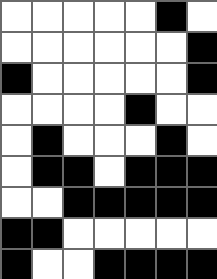[["white", "white", "white", "white", "white", "black", "white"], ["white", "white", "white", "white", "white", "white", "black"], ["black", "white", "white", "white", "white", "white", "black"], ["white", "white", "white", "white", "black", "white", "white"], ["white", "black", "white", "white", "white", "black", "white"], ["white", "black", "black", "white", "black", "black", "black"], ["white", "white", "black", "black", "black", "black", "black"], ["black", "black", "white", "white", "white", "white", "white"], ["black", "white", "white", "black", "black", "black", "black"]]